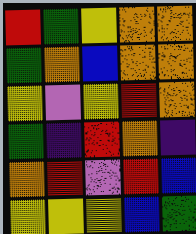[["red", "green", "yellow", "orange", "orange"], ["green", "orange", "blue", "orange", "orange"], ["yellow", "violet", "yellow", "red", "orange"], ["green", "indigo", "red", "orange", "indigo"], ["orange", "red", "violet", "red", "blue"], ["yellow", "yellow", "yellow", "blue", "green"]]